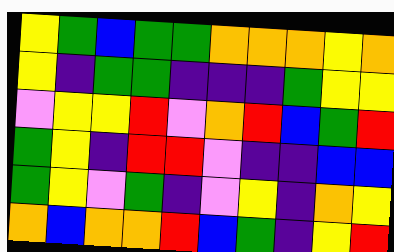[["yellow", "green", "blue", "green", "green", "orange", "orange", "orange", "yellow", "orange"], ["yellow", "indigo", "green", "green", "indigo", "indigo", "indigo", "green", "yellow", "yellow"], ["violet", "yellow", "yellow", "red", "violet", "orange", "red", "blue", "green", "red"], ["green", "yellow", "indigo", "red", "red", "violet", "indigo", "indigo", "blue", "blue"], ["green", "yellow", "violet", "green", "indigo", "violet", "yellow", "indigo", "orange", "yellow"], ["orange", "blue", "orange", "orange", "red", "blue", "green", "indigo", "yellow", "red"]]